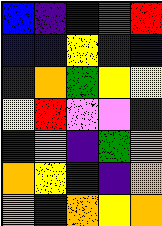[["blue", "indigo", "blue", "green", "red"], ["blue", "blue", "yellow", "indigo", "blue"], ["indigo", "orange", "green", "yellow", "yellow"], ["yellow", "red", "violet", "violet", "indigo"], ["indigo", "orange", "indigo", "green", "orange"], ["orange", "yellow", "indigo", "indigo", "orange"], ["orange", "indigo", "orange", "yellow", "orange"]]